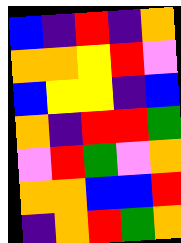[["blue", "indigo", "red", "indigo", "orange"], ["orange", "orange", "yellow", "red", "violet"], ["blue", "yellow", "yellow", "indigo", "blue"], ["orange", "indigo", "red", "red", "green"], ["violet", "red", "green", "violet", "orange"], ["orange", "orange", "blue", "blue", "red"], ["indigo", "orange", "red", "green", "orange"]]